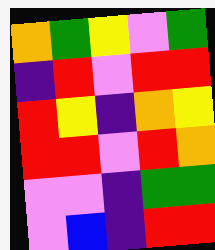[["orange", "green", "yellow", "violet", "green"], ["indigo", "red", "violet", "red", "red"], ["red", "yellow", "indigo", "orange", "yellow"], ["red", "red", "violet", "red", "orange"], ["violet", "violet", "indigo", "green", "green"], ["violet", "blue", "indigo", "red", "red"]]